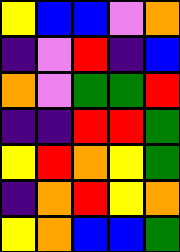[["yellow", "blue", "blue", "violet", "orange"], ["indigo", "violet", "red", "indigo", "blue"], ["orange", "violet", "green", "green", "red"], ["indigo", "indigo", "red", "red", "green"], ["yellow", "red", "orange", "yellow", "green"], ["indigo", "orange", "red", "yellow", "orange"], ["yellow", "orange", "blue", "blue", "green"]]